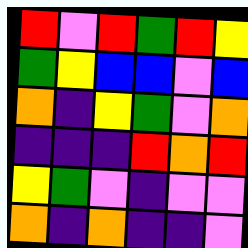[["red", "violet", "red", "green", "red", "yellow"], ["green", "yellow", "blue", "blue", "violet", "blue"], ["orange", "indigo", "yellow", "green", "violet", "orange"], ["indigo", "indigo", "indigo", "red", "orange", "red"], ["yellow", "green", "violet", "indigo", "violet", "violet"], ["orange", "indigo", "orange", "indigo", "indigo", "violet"]]